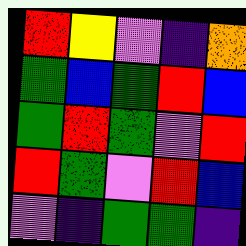[["red", "yellow", "violet", "indigo", "orange"], ["green", "blue", "green", "red", "blue"], ["green", "red", "green", "violet", "red"], ["red", "green", "violet", "red", "blue"], ["violet", "indigo", "green", "green", "indigo"]]